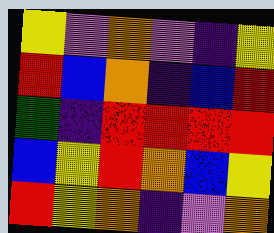[["yellow", "violet", "orange", "violet", "indigo", "yellow"], ["red", "blue", "orange", "indigo", "blue", "red"], ["green", "indigo", "red", "red", "red", "red"], ["blue", "yellow", "red", "orange", "blue", "yellow"], ["red", "yellow", "orange", "indigo", "violet", "orange"]]